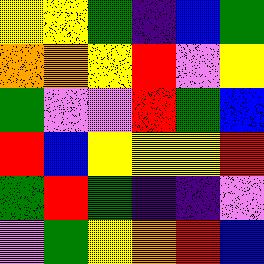[["yellow", "yellow", "green", "indigo", "blue", "green"], ["orange", "orange", "yellow", "red", "violet", "yellow"], ["green", "violet", "violet", "red", "green", "blue"], ["red", "blue", "yellow", "yellow", "yellow", "red"], ["green", "red", "green", "indigo", "indigo", "violet"], ["violet", "green", "yellow", "orange", "red", "blue"]]